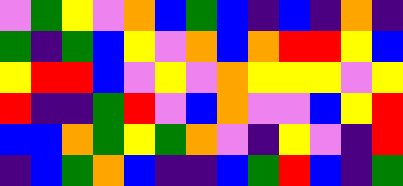[["violet", "green", "yellow", "violet", "orange", "blue", "green", "blue", "indigo", "blue", "indigo", "orange", "indigo"], ["green", "indigo", "green", "blue", "yellow", "violet", "orange", "blue", "orange", "red", "red", "yellow", "blue"], ["yellow", "red", "red", "blue", "violet", "yellow", "violet", "orange", "yellow", "yellow", "yellow", "violet", "yellow"], ["red", "indigo", "indigo", "green", "red", "violet", "blue", "orange", "violet", "violet", "blue", "yellow", "red"], ["blue", "blue", "orange", "green", "yellow", "green", "orange", "violet", "indigo", "yellow", "violet", "indigo", "red"], ["indigo", "blue", "green", "orange", "blue", "indigo", "indigo", "blue", "green", "red", "blue", "indigo", "green"]]